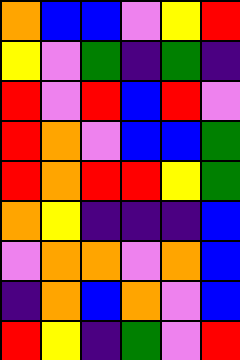[["orange", "blue", "blue", "violet", "yellow", "red"], ["yellow", "violet", "green", "indigo", "green", "indigo"], ["red", "violet", "red", "blue", "red", "violet"], ["red", "orange", "violet", "blue", "blue", "green"], ["red", "orange", "red", "red", "yellow", "green"], ["orange", "yellow", "indigo", "indigo", "indigo", "blue"], ["violet", "orange", "orange", "violet", "orange", "blue"], ["indigo", "orange", "blue", "orange", "violet", "blue"], ["red", "yellow", "indigo", "green", "violet", "red"]]